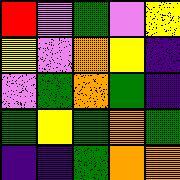[["red", "violet", "green", "violet", "yellow"], ["yellow", "violet", "orange", "yellow", "indigo"], ["violet", "green", "orange", "green", "indigo"], ["green", "yellow", "green", "orange", "green"], ["indigo", "indigo", "green", "orange", "orange"]]